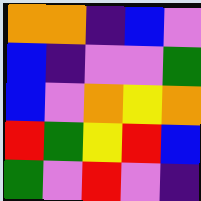[["orange", "orange", "indigo", "blue", "violet"], ["blue", "indigo", "violet", "violet", "green"], ["blue", "violet", "orange", "yellow", "orange"], ["red", "green", "yellow", "red", "blue"], ["green", "violet", "red", "violet", "indigo"]]